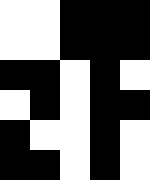[["white", "white", "black", "black", "black"], ["white", "white", "black", "black", "black"], ["black", "black", "white", "black", "white"], ["white", "black", "white", "black", "black"], ["black", "white", "white", "black", "white"], ["black", "black", "white", "black", "white"]]